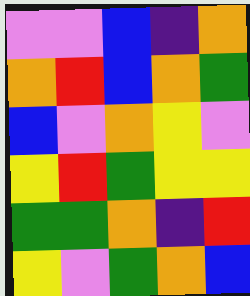[["violet", "violet", "blue", "indigo", "orange"], ["orange", "red", "blue", "orange", "green"], ["blue", "violet", "orange", "yellow", "violet"], ["yellow", "red", "green", "yellow", "yellow"], ["green", "green", "orange", "indigo", "red"], ["yellow", "violet", "green", "orange", "blue"]]